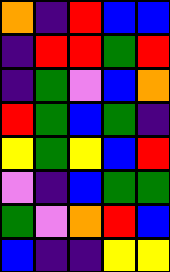[["orange", "indigo", "red", "blue", "blue"], ["indigo", "red", "red", "green", "red"], ["indigo", "green", "violet", "blue", "orange"], ["red", "green", "blue", "green", "indigo"], ["yellow", "green", "yellow", "blue", "red"], ["violet", "indigo", "blue", "green", "green"], ["green", "violet", "orange", "red", "blue"], ["blue", "indigo", "indigo", "yellow", "yellow"]]